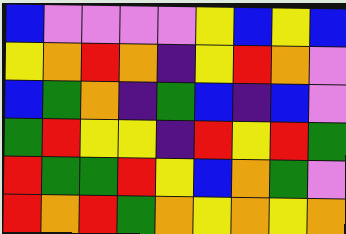[["blue", "violet", "violet", "violet", "violet", "yellow", "blue", "yellow", "blue"], ["yellow", "orange", "red", "orange", "indigo", "yellow", "red", "orange", "violet"], ["blue", "green", "orange", "indigo", "green", "blue", "indigo", "blue", "violet"], ["green", "red", "yellow", "yellow", "indigo", "red", "yellow", "red", "green"], ["red", "green", "green", "red", "yellow", "blue", "orange", "green", "violet"], ["red", "orange", "red", "green", "orange", "yellow", "orange", "yellow", "orange"]]